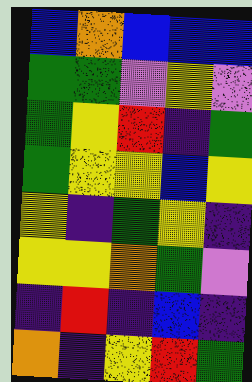[["blue", "orange", "blue", "blue", "blue"], ["green", "green", "violet", "yellow", "violet"], ["green", "yellow", "red", "indigo", "green"], ["green", "yellow", "yellow", "blue", "yellow"], ["yellow", "indigo", "green", "yellow", "indigo"], ["yellow", "yellow", "orange", "green", "violet"], ["indigo", "red", "indigo", "blue", "indigo"], ["orange", "indigo", "yellow", "red", "green"]]